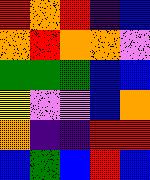[["red", "orange", "red", "indigo", "blue"], ["orange", "red", "orange", "orange", "violet"], ["green", "green", "green", "blue", "blue"], ["yellow", "violet", "violet", "blue", "orange"], ["orange", "indigo", "indigo", "red", "red"], ["blue", "green", "blue", "red", "blue"]]